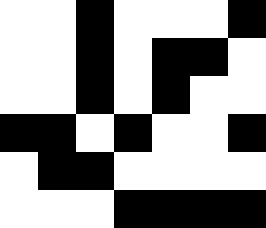[["white", "white", "black", "white", "white", "white", "black"], ["white", "white", "black", "white", "black", "black", "white"], ["white", "white", "black", "white", "black", "white", "white"], ["black", "black", "white", "black", "white", "white", "black"], ["white", "black", "black", "white", "white", "white", "white"], ["white", "white", "white", "black", "black", "black", "black"]]